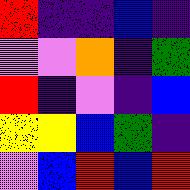[["red", "indigo", "indigo", "blue", "indigo"], ["violet", "violet", "orange", "indigo", "green"], ["red", "indigo", "violet", "indigo", "blue"], ["yellow", "yellow", "blue", "green", "indigo"], ["violet", "blue", "red", "blue", "red"]]